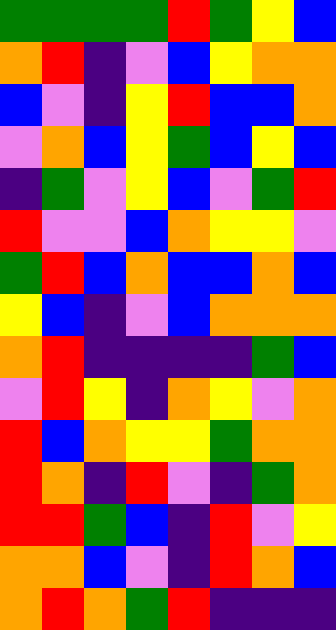[["green", "green", "green", "green", "red", "green", "yellow", "blue"], ["orange", "red", "indigo", "violet", "blue", "yellow", "orange", "orange"], ["blue", "violet", "indigo", "yellow", "red", "blue", "blue", "orange"], ["violet", "orange", "blue", "yellow", "green", "blue", "yellow", "blue"], ["indigo", "green", "violet", "yellow", "blue", "violet", "green", "red"], ["red", "violet", "violet", "blue", "orange", "yellow", "yellow", "violet"], ["green", "red", "blue", "orange", "blue", "blue", "orange", "blue"], ["yellow", "blue", "indigo", "violet", "blue", "orange", "orange", "orange"], ["orange", "red", "indigo", "indigo", "indigo", "indigo", "green", "blue"], ["violet", "red", "yellow", "indigo", "orange", "yellow", "violet", "orange"], ["red", "blue", "orange", "yellow", "yellow", "green", "orange", "orange"], ["red", "orange", "indigo", "red", "violet", "indigo", "green", "orange"], ["red", "red", "green", "blue", "indigo", "red", "violet", "yellow"], ["orange", "orange", "blue", "violet", "indigo", "red", "orange", "blue"], ["orange", "red", "orange", "green", "red", "indigo", "indigo", "indigo"]]